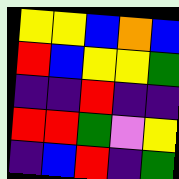[["yellow", "yellow", "blue", "orange", "blue"], ["red", "blue", "yellow", "yellow", "green"], ["indigo", "indigo", "red", "indigo", "indigo"], ["red", "red", "green", "violet", "yellow"], ["indigo", "blue", "red", "indigo", "green"]]